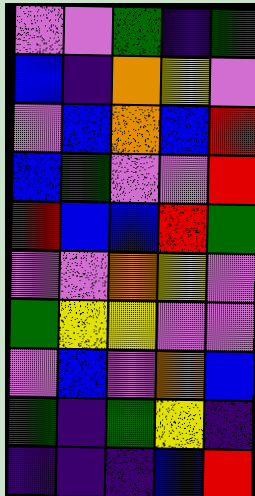[["violet", "violet", "green", "indigo", "green"], ["blue", "indigo", "orange", "yellow", "violet"], ["violet", "blue", "orange", "blue", "red"], ["blue", "green", "violet", "violet", "red"], ["red", "blue", "blue", "red", "green"], ["violet", "violet", "orange", "yellow", "violet"], ["green", "yellow", "yellow", "violet", "violet"], ["violet", "blue", "violet", "orange", "blue"], ["green", "indigo", "green", "yellow", "indigo"], ["indigo", "indigo", "indigo", "blue", "red"]]